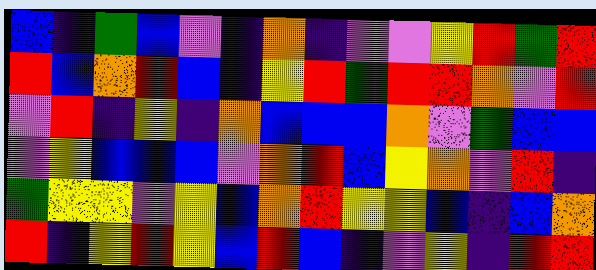[["blue", "indigo", "green", "blue", "violet", "indigo", "orange", "indigo", "violet", "violet", "yellow", "red", "green", "red"], ["red", "blue", "orange", "red", "blue", "indigo", "yellow", "red", "green", "red", "red", "orange", "violet", "red"], ["violet", "red", "indigo", "yellow", "indigo", "orange", "blue", "blue", "blue", "orange", "violet", "green", "blue", "blue"], ["violet", "yellow", "blue", "blue", "blue", "violet", "orange", "red", "blue", "yellow", "orange", "violet", "red", "indigo"], ["green", "yellow", "yellow", "violet", "yellow", "blue", "orange", "red", "yellow", "yellow", "blue", "indigo", "blue", "orange"], ["red", "indigo", "yellow", "red", "yellow", "blue", "red", "blue", "indigo", "violet", "yellow", "indigo", "red", "red"]]